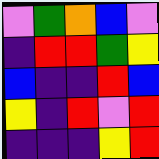[["violet", "green", "orange", "blue", "violet"], ["indigo", "red", "red", "green", "yellow"], ["blue", "indigo", "indigo", "red", "blue"], ["yellow", "indigo", "red", "violet", "red"], ["indigo", "indigo", "indigo", "yellow", "red"]]